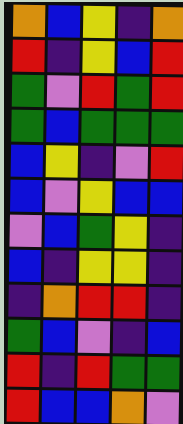[["orange", "blue", "yellow", "indigo", "orange"], ["red", "indigo", "yellow", "blue", "red"], ["green", "violet", "red", "green", "red"], ["green", "blue", "green", "green", "green"], ["blue", "yellow", "indigo", "violet", "red"], ["blue", "violet", "yellow", "blue", "blue"], ["violet", "blue", "green", "yellow", "indigo"], ["blue", "indigo", "yellow", "yellow", "indigo"], ["indigo", "orange", "red", "red", "indigo"], ["green", "blue", "violet", "indigo", "blue"], ["red", "indigo", "red", "green", "green"], ["red", "blue", "blue", "orange", "violet"]]